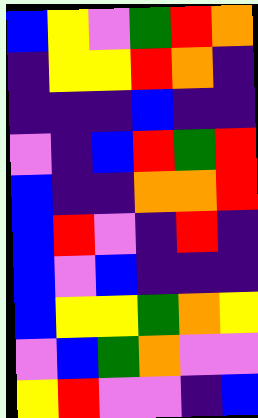[["blue", "yellow", "violet", "green", "red", "orange"], ["indigo", "yellow", "yellow", "red", "orange", "indigo"], ["indigo", "indigo", "indigo", "blue", "indigo", "indigo"], ["violet", "indigo", "blue", "red", "green", "red"], ["blue", "indigo", "indigo", "orange", "orange", "red"], ["blue", "red", "violet", "indigo", "red", "indigo"], ["blue", "violet", "blue", "indigo", "indigo", "indigo"], ["blue", "yellow", "yellow", "green", "orange", "yellow"], ["violet", "blue", "green", "orange", "violet", "violet"], ["yellow", "red", "violet", "violet", "indigo", "blue"]]